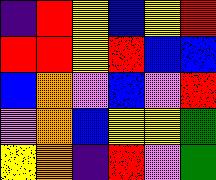[["indigo", "red", "yellow", "blue", "yellow", "red"], ["red", "red", "yellow", "red", "blue", "blue"], ["blue", "orange", "violet", "blue", "violet", "red"], ["violet", "orange", "blue", "yellow", "yellow", "green"], ["yellow", "orange", "indigo", "red", "violet", "green"]]